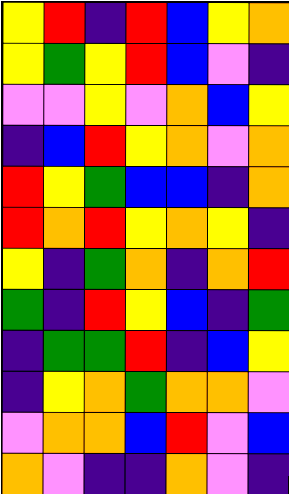[["yellow", "red", "indigo", "red", "blue", "yellow", "orange"], ["yellow", "green", "yellow", "red", "blue", "violet", "indigo"], ["violet", "violet", "yellow", "violet", "orange", "blue", "yellow"], ["indigo", "blue", "red", "yellow", "orange", "violet", "orange"], ["red", "yellow", "green", "blue", "blue", "indigo", "orange"], ["red", "orange", "red", "yellow", "orange", "yellow", "indigo"], ["yellow", "indigo", "green", "orange", "indigo", "orange", "red"], ["green", "indigo", "red", "yellow", "blue", "indigo", "green"], ["indigo", "green", "green", "red", "indigo", "blue", "yellow"], ["indigo", "yellow", "orange", "green", "orange", "orange", "violet"], ["violet", "orange", "orange", "blue", "red", "violet", "blue"], ["orange", "violet", "indigo", "indigo", "orange", "violet", "indigo"]]